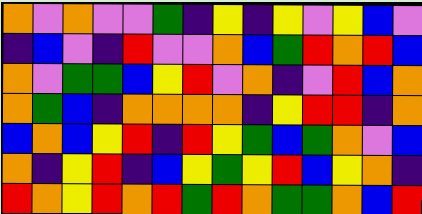[["orange", "violet", "orange", "violet", "violet", "green", "indigo", "yellow", "indigo", "yellow", "violet", "yellow", "blue", "violet"], ["indigo", "blue", "violet", "indigo", "red", "violet", "violet", "orange", "blue", "green", "red", "orange", "red", "blue"], ["orange", "violet", "green", "green", "blue", "yellow", "red", "violet", "orange", "indigo", "violet", "red", "blue", "orange"], ["orange", "green", "blue", "indigo", "orange", "orange", "orange", "orange", "indigo", "yellow", "red", "red", "indigo", "orange"], ["blue", "orange", "blue", "yellow", "red", "indigo", "red", "yellow", "green", "blue", "green", "orange", "violet", "blue"], ["orange", "indigo", "yellow", "red", "indigo", "blue", "yellow", "green", "yellow", "red", "blue", "yellow", "orange", "indigo"], ["red", "orange", "yellow", "red", "orange", "red", "green", "red", "orange", "green", "green", "orange", "blue", "red"]]